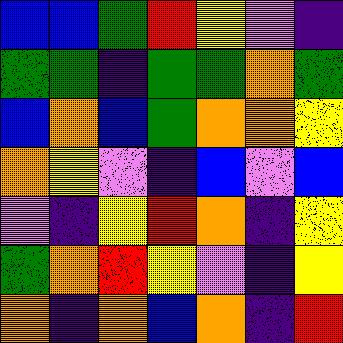[["blue", "blue", "green", "red", "yellow", "violet", "indigo"], ["green", "green", "indigo", "green", "green", "orange", "green"], ["blue", "orange", "blue", "green", "orange", "orange", "yellow"], ["orange", "yellow", "violet", "indigo", "blue", "violet", "blue"], ["violet", "indigo", "yellow", "red", "orange", "indigo", "yellow"], ["green", "orange", "red", "yellow", "violet", "indigo", "yellow"], ["orange", "indigo", "orange", "blue", "orange", "indigo", "red"]]